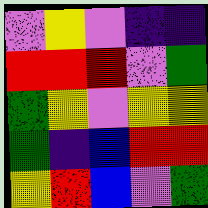[["violet", "yellow", "violet", "indigo", "indigo"], ["red", "red", "red", "violet", "green"], ["green", "yellow", "violet", "yellow", "yellow"], ["green", "indigo", "blue", "red", "red"], ["yellow", "red", "blue", "violet", "green"]]